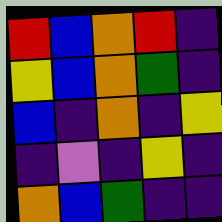[["red", "blue", "orange", "red", "indigo"], ["yellow", "blue", "orange", "green", "indigo"], ["blue", "indigo", "orange", "indigo", "yellow"], ["indigo", "violet", "indigo", "yellow", "indigo"], ["orange", "blue", "green", "indigo", "indigo"]]